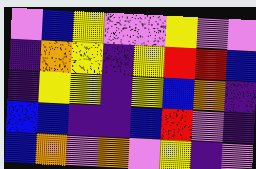[["violet", "blue", "yellow", "violet", "violet", "yellow", "violet", "violet"], ["indigo", "orange", "yellow", "indigo", "yellow", "red", "red", "blue"], ["indigo", "yellow", "yellow", "indigo", "yellow", "blue", "orange", "indigo"], ["blue", "blue", "indigo", "indigo", "blue", "red", "violet", "indigo"], ["blue", "orange", "violet", "orange", "violet", "yellow", "indigo", "violet"]]